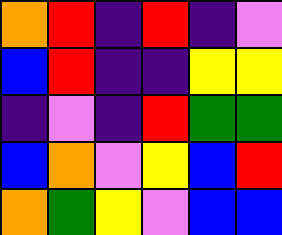[["orange", "red", "indigo", "red", "indigo", "violet"], ["blue", "red", "indigo", "indigo", "yellow", "yellow"], ["indigo", "violet", "indigo", "red", "green", "green"], ["blue", "orange", "violet", "yellow", "blue", "red"], ["orange", "green", "yellow", "violet", "blue", "blue"]]